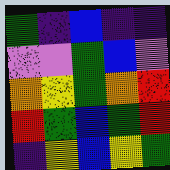[["green", "indigo", "blue", "indigo", "indigo"], ["violet", "violet", "green", "blue", "violet"], ["orange", "yellow", "green", "orange", "red"], ["red", "green", "blue", "green", "red"], ["indigo", "yellow", "blue", "yellow", "green"]]